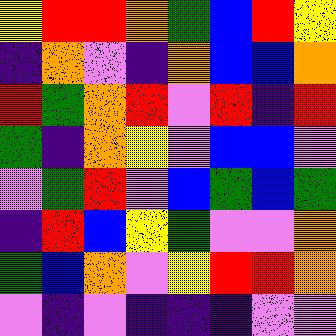[["yellow", "red", "red", "orange", "green", "blue", "red", "yellow"], ["indigo", "orange", "violet", "indigo", "orange", "blue", "blue", "orange"], ["red", "green", "orange", "red", "violet", "red", "indigo", "red"], ["green", "indigo", "orange", "yellow", "violet", "blue", "blue", "violet"], ["violet", "green", "red", "violet", "blue", "green", "blue", "green"], ["indigo", "red", "blue", "yellow", "green", "violet", "violet", "orange"], ["green", "blue", "orange", "violet", "yellow", "red", "red", "orange"], ["violet", "indigo", "violet", "indigo", "indigo", "indigo", "violet", "violet"]]